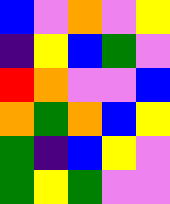[["blue", "violet", "orange", "violet", "yellow"], ["indigo", "yellow", "blue", "green", "violet"], ["red", "orange", "violet", "violet", "blue"], ["orange", "green", "orange", "blue", "yellow"], ["green", "indigo", "blue", "yellow", "violet"], ["green", "yellow", "green", "violet", "violet"]]